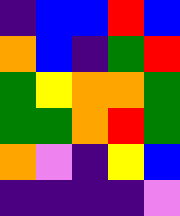[["indigo", "blue", "blue", "red", "blue"], ["orange", "blue", "indigo", "green", "red"], ["green", "yellow", "orange", "orange", "green"], ["green", "green", "orange", "red", "green"], ["orange", "violet", "indigo", "yellow", "blue"], ["indigo", "indigo", "indigo", "indigo", "violet"]]